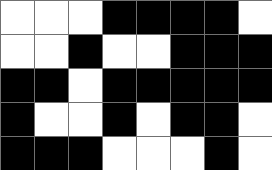[["white", "white", "white", "black", "black", "black", "black", "white"], ["white", "white", "black", "white", "white", "black", "black", "black"], ["black", "black", "white", "black", "black", "black", "black", "black"], ["black", "white", "white", "black", "white", "black", "black", "white"], ["black", "black", "black", "white", "white", "white", "black", "white"]]